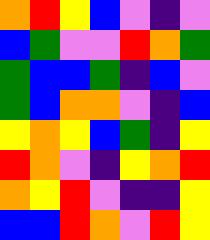[["orange", "red", "yellow", "blue", "violet", "indigo", "violet"], ["blue", "green", "violet", "violet", "red", "orange", "green"], ["green", "blue", "blue", "green", "indigo", "blue", "violet"], ["green", "blue", "orange", "orange", "violet", "indigo", "blue"], ["yellow", "orange", "yellow", "blue", "green", "indigo", "yellow"], ["red", "orange", "violet", "indigo", "yellow", "orange", "red"], ["orange", "yellow", "red", "violet", "indigo", "indigo", "yellow"], ["blue", "blue", "red", "orange", "violet", "red", "yellow"]]